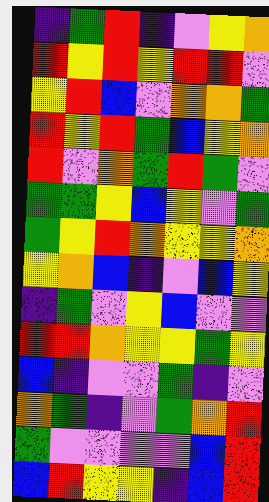[["indigo", "green", "red", "indigo", "violet", "yellow", "orange"], ["red", "yellow", "red", "yellow", "red", "red", "violet"], ["yellow", "red", "blue", "violet", "orange", "orange", "green"], ["red", "yellow", "red", "green", "blue", "yellow", "orange"], ["red", "violet", "orange", "green", "red", "green", "violet"], ["green", "green", "yellow", "blue", "yellow", "violet", "green"], ["green", "yellow", "red", "orange", "yellow", "yellow", "orange"], ["yellow", "orange", "blue", "indigo", "violet", "blue", "yellow"], ["indigo", "green", "violet", "yellow", "blue", "violet", "violet"], ["red", "red", "orange", "yellow", "yellow", "green", "yellow"], ["blue", "indigo", "violet", "violet", "green", "indigo", "violet"], ["orange", "green", "indigo", "violet", "green", "orange", "red"], ["green", "violet", "violet", "violet", "violet", "blue", "red"], ["blue", "red", "yellow", "yellow", "indigo", "blue", "red"]]